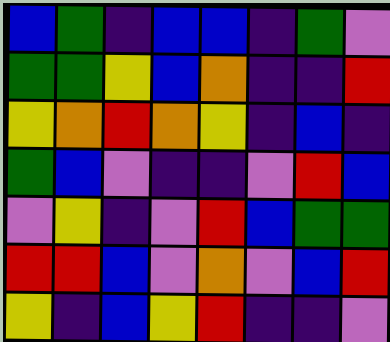[["blue", "green", "indigo", "blue", "blue", "indigo", "green", "violet"], ["green", "green", "yellow", "blue", "orange", "indigo", "indigo", "red"], ["yellow", "orange", "red", "orange", "yellow", "indigo", "blue", "indigo"], ["green", "blue", "violet", "indigo", "indigo", "violet", "red", "blue"], ["violet", "yellow", "indigo", "violet", "red", "blue", "green", "green"], ["red", "red", "blue", "violet", "orange", "violet", "blue", "red"], ["yellow", "indigo", "blue", "yellow", "red", "indigo", "indigo", "violet"]]